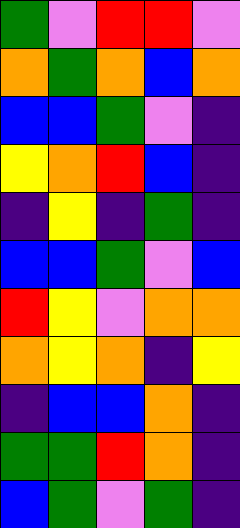[["green", "violet", "red", "red", "violet"], ["orange", "green", "orange", "blue", "orange"], ["blue", "blue", "green", "violet", "indigo"], ["yellow", "orange", "red", "blue", "indigo"], ["indigo", "yellow", "indigo", "green", "indigo"], ["blue", "blue", "green", "violet", "blue"], ["red", "yellow", "violet", "orange", "orange"], ["orange", "yellow", "orange", "indigo", "yellow"], ["indigo", "blue", "blue", "orange", "indigo"], ["green", "green", "red", "orange", "indigo"], ["blue", "green", "violet", "green", "indigo"]]